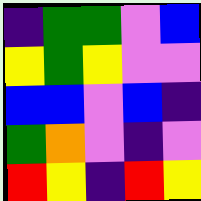[["indigo", "green", "green", "violet", "blue"], ["yellow", "green", "yellow", "violet", "violet"], ["blue", "blue", "violet", "blue", "indigo"], ["green", "orange", "violet", "indigo", "violet"], ["red", "yellow", "indigo", "red", "yellow"]]